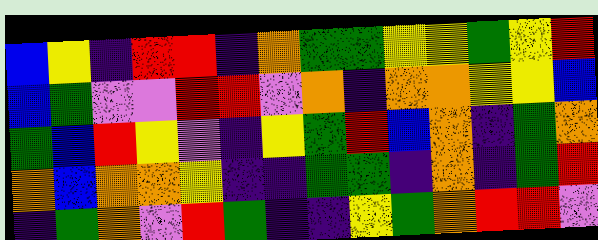[["blue", "yellow", "indigo", "red", "red", "indigo", "orange", "green", "green", "yellow", "yellow", "green", "yellow", "red"], ["blue", "green", "violet", "violet", "red", "red", "violet", "orange", "indigo", "orange", "orange", "yellow", "yellow", "blue"], ["green", "blue", "red", "yellow", "violet", "indigo", "yellow", "green", "red", "blue", "orange", "indigo", "green", "orange"], ["orange", "blue", "orange", "orange", "yellow", "indigo", "indigo", "green", "green", "indigo", "orange", "indigo", "green", "red"], ["indigo", "green", "orange", "violet", "red", "green", "indigo", "indigo", "yellow", "green", "orange", "red", "red", "violet"]]